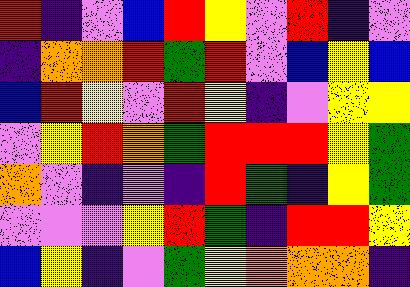[["red", "indigo", "violet", "blue", "red", "yellow", "violet", "red", "indigo", "violet"], ["indigo", "orange", "orange", "red", "green", "red", "violet", "blue", "yellow", "blue"], ["blue", "red", "yellow", "violet", "red", "yellow", "indigo", "violet", "yellow", "yellow"], ["violet", "yellow", "red", "orange", "green", "red", "red", "red", "yellow", "green"], ["orange", "violet", "indigo", "violet", "indigo", "red", "green", "indigo", "yellow", "green"], ["violet", "violet", "violet", "yellow", "red", "green", "indigo", "red", "red", "yellow"], ["blue", "yellow", "indigo", "violet", "green", "yellow", "orange", "orange", "orange", "indigo"]]